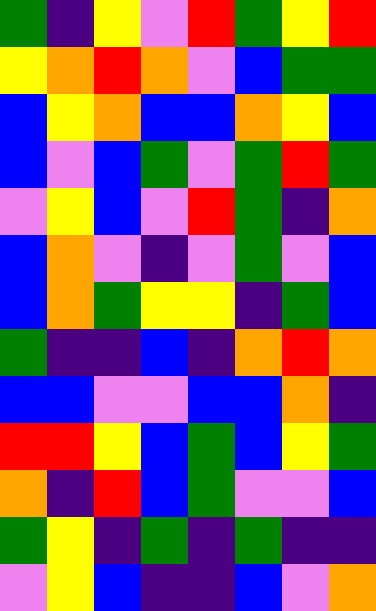[["green", "indigo", "yellow", "violet", "red", "green", "yellow", "red"], ["yellow", "orange", "red", "orange", "violet", "blue", "green", "green"], ["blue", "yellow", "orange", "blue", "blue", "orange", "yellow", "blue"], ["blue", "violet", "blue", "green", "violet", "green", "red", "green"], ["violet", "yellow", "blue", "violet", "red", "green", "indigo", "orange"], ["blue", "orange", "violet", "indigo", "violet", "green", "violet", "blue"], ["blue", "orange", "green", "yellow", "yellow", "indigo", "green", "blue"], ["green", "indigo", "indigo", "blue", "indigo", "orange", "red", "orange"], ["blue", "blue", "violet", "violet", "blue", "blue", "orange", "indigo"], ["red", "red", "yellow", "blue", "green", "blue", "yellow", "green"], ["orange", "indigo", "red", "blue", "green", "violet", "violet", "blue"], ["green", "yellow", "indigo", "green", "indigo", "green", "indigo", "indigo"], ["violet", "yellow", "blue", "indigo", "indigo", "blue", "violet", "orange"]]